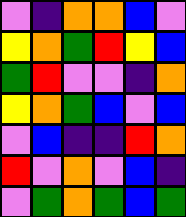[["violet", "indigo", "orange", "orange", "blue", "violet"], ["yellow", "orange", "green", "red", "yellow", "blue"], ["green", "red", "violet", "violet", "indigo", "orange"], ["yellow", "orange", "green", "blue", "violet", "blue"], ["violet", "blue", "indigo", "indigo", "red", "orange"], ["red", "violet", "orange", "violet", "blue", "indigo"], ["violet", "green", "orange", "green", "blue", "green"]]